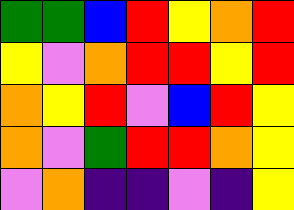[["green", "green", "blue", "red", "yellow", "orange", "red"], ["yellow", "violet", "orange", "red", "red", "yellow", "red"], ["orange", "yellow", "red", "violet", "blue", "red", "yellow"], ["orange", "violet", "green", "red", "red", "orange", "yellow"], ["violet", "orange", "indigo", "indigo", "violet", "indigo", "yellow"]]